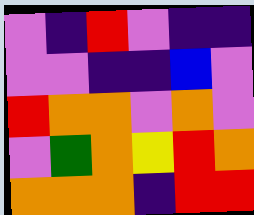[["violet", "indigo", "red", "violet", "indigo", "indigo"], ["violet", "violet", "indigo", "indigo", "blue", "violet"], ["red", "orange", "orange", "violet", "orange", "violet"], ["violet", "green", "orange", "yellow", "red", "orange"], ["orange", "orange", "orange", "indigo", "red", "red"]]